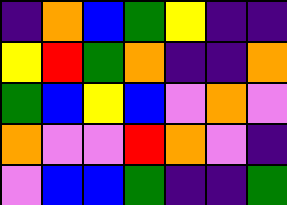[["indigo", "orange", "blue", "green", "yellow", "indigo", "indigo"], ["yellow", "red", "green", "orange", "indigo", "indigo", "orange"], ["green", "blue", "yellow", "blue", "violet", "orange", "violet"], ["orange", "violet", "violet", "red", "orange", "violet", "indigo"], ["violet", "blue", "blue", "green", "indigo", "indigo", "green"]]